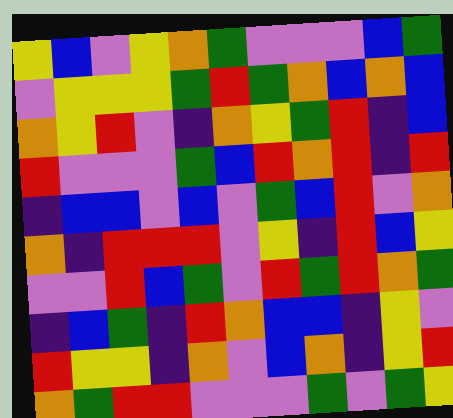[["yellow", "blue", "violet", "yellow", "orange", "green", "violet", "violet", "violet", "blue", "green"], ["violet", "yellow", "yellow", "yellow", "green", "red", "green", "orange", "blue", "orange", "blue"], ["orange", "yellow", "red", "violet", "indigo", "orange", "yellow", "green", "red", "indigo", "blue"], ["red", "violet", "violet", "violet", "green", "blue", "red", "orange", "red", "indigo", "red"], ["indigo", "blue", "blue", "violet", "blue", "violet", "green", "blue", "red", "violet", "orange"], ["orange", "indigo", "red", "red", "red", "violet", "yellow", "indigo", "red", "blue", "yellow"], ["violet", "violet", "red", "blue", "green", "violet", "red", "green", "red", "orange", "green"], ["indigo", "blue", "green", "indigo", "red", "orange", "blue", "blue", "indigo", "yellow", "violet"], ["red", "yellow", "yellow", "indigo", "orange", "violet", "blue", "orange", "indigo", "yellow", "red"], ["orange", "green", "red", "red", "violet", "violet", "violet", "green", "violet", "green", "yellow"]]